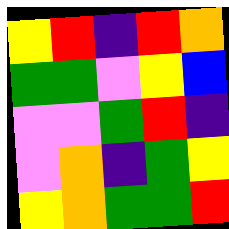[["yellow", "red", "indigo", "red", "orange"], ["green", "green", "violet", "yellow", "blue"], ["violet", "violet", "green", "red", "indigo"], ["violet", "orange", "indigo", "green", "yellow"], ["yellow", "orange", "green", "green", "red"]]